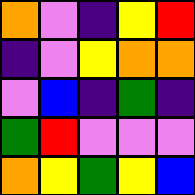[["orange", "violet", "indigo", "yellow", "red"], ["indigo", "violet", "yellow", "orange", "orange"], ["violet", "blue", "indigo", "green", "indigo"], ["green", "red", "violet", "violet", "violet"], ["orange", "yellow", "green", "yellow", "blue"]]